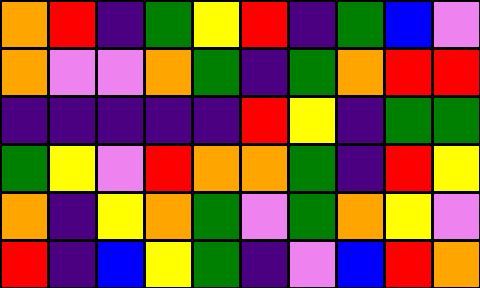[["orange", "red", "indigo", "green", "yellow", "red", "indigo", "green", "blue", "violet"], ["orange", "violet", "violet", "orange", "green", "indigo", "green", "orange", "red", "red"], ["indigo", "indigo", "indigo", "indigo", "indigo", "red", "yellow", "indigo", "green", "green"], ["green", "yellow", "violet", "red", "orange", "orange", "green", "indigo", "red", "yellow"], ["orange", "indigo", "yellow", "orange", "green", "violet", "green", "orange", "yellow", "violet"], ["red", "indigo", "blue", "yellow", "green", "indigo", "violet", "blue", "red", "orange"]]